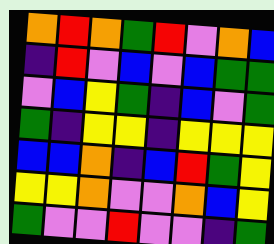[["orange", "red", "orange", "green", "red", "violet", "orange", "blue"], ["indigo", "red", "violet", "blue", "violet", "blue", "green", "green"], ["violet", "blue", "yellow", "green", "indigo", "blue", "violet", "green"], ["green", "indigo", "yellow", "yellow", "indigo", "yellow", "yellow", "yellow"], ["blue", "blue", "orange", "indigo", "blue", "red", "green", "yellow"], ["yellow", "yellow", "orange", "violet", "violet", "orange", "blue", "yellow"], ["green", "violet", "violet", "red", "violet", "violet", "indigo", "green"]]